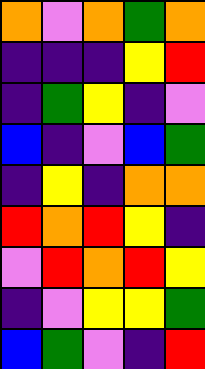[["orange", "violet", "orange", "green", "orange"], ["indigo", "indigo", "indigo", "yellow", "red"], ["indigo", "green", "yellow", "indigo", "violet"], ["blue", "indigo", "violet", "blue", "green"], ["indigo", "yellow", "indigo", "orange", "orange"], ["red", "orange", "red", "yellow", "indigo"], ["violet", "red", "orange", "red", "yellow"], ["indigo", "violet", "yellow", "yellow", "green"], ["blue", "green", "violet", "indigo", "red"]]